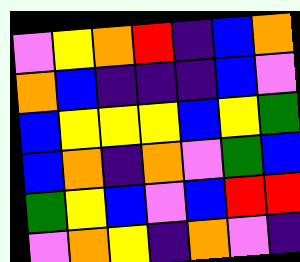[["violet", "yellow", "orange", "red", "indigo", "blue", "orange"], ["orange", "blue", "indigo", "indigo", "indigo", "blue", "violet"], ["blue", "yellow", "yellow", "yellow", "blue", "yellow", "green"], ["blue", "orange", "indigo", "orange", "violet", "green", "blue"], ["green", "yellow", "blue", "violet", "blue", "red", "red"], ["violet", "orange", "yellow", "indigo", "orange", "violet", "indigo"]]